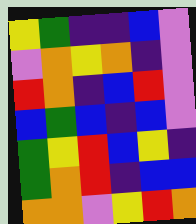[["yellow", "green", "indigo", "indigo", "blue", "violet"], ["violet", "orange", "yellow", "orange", "indigo", "violet"], ["red", "orange", "indigo", "blue", "red", "violet"], ["blue", "green", "blue", "indigo", "blue", "violet"], ["green", "yellow", "red", "blue", "yellow", "indigo"], ["green", "orange", "red", "indigo", "blue", "blue"], ["orange", "orange", "violet", "yellow", "red", "orange"]]